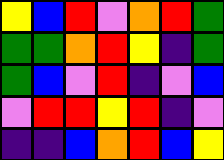[["yellow", "blue", "red", "violet", "orange", "red", "green"], ["green", "green", "orange", "red", "yellow", "indigo", "green"], ["green", "blue", "violet", "red", "indigo", "violet", "blue"], ["violet", "red", "red", "yellow", "red", "indigo", "violet"], ["indigo", "indigo", "blue", "orange", "red", "blue", "yellow"]]